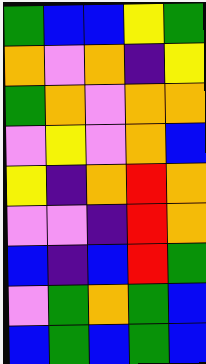[["green", "blue", "blue", "yellow", "green"], ["orange", "violet", "orange", "indigo", "yellow"], ["green", "orange", "violet", "orange", "orange"], ["violet", "yellow", "violet", "orange", "blue"], ["yellow", "indigo", "orange", "red", "orange"], ["violet", "violet", "indigo", "red", "orange"], ["blue", "indigo", "blue", "red", "green"], ["violet", "green", "orange", "green", "blue"], ["blue", "green", "blue", "green", "blue"]]